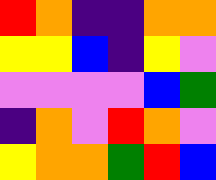[["red", "orange", "indigo", "indigo", "orange", "orange"], ["yellow", "yellow", "blue", "indigo", "yellow", "violet"], ["violet", "violet", "violet", "violet", "blue", "green"], ["indigo", "orange", "violet", "red", "orange", "violet"], ["yellow", "orange", "orange", "green", "red", "blue"]]